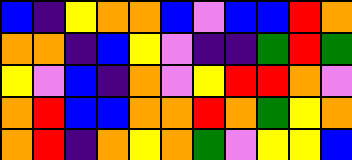[["blue", "indigo", "yellow", "orange", "orange", "blue", "violet", "blue", "blue", "red", "orange"], ["orange", "orange", "indigo", "blue", "yellow", "violet", "indigo", "indigo", "green", "red", "green"], ["yellow", "violet", "blue", "indigo", "orange", "violet", "yellow", "red", "red", "orange", "violet"], ["orange", "red", "blue", "blue", "orange", "orange", "red", "orange", "green", "yellow", "orange"], ["orange", "red", "indigo", "orange", "yellow", "orange", "green", "violet", "yellow", "yellow", "blue"]]